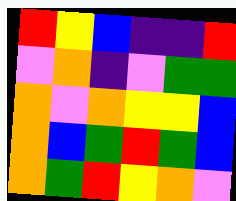[["red", "yellow", "blue", "indigo", "indigo", "red"], ["violet", "orange", "indigo", "violet", "green", "green"], ["orange", "violet", "orange", "yellow", "yellow", "blue"], ["orange", "blue", "green", "red", "green", "blue"], ["orange", "green", "red", "yellow", "orange", "violet"]]